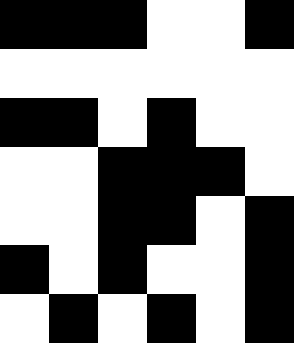[["black", "black", "black", "white", "white", "black"], ["white", "white", "white", "white", "white", "white"], ["black", "black", "white", "black", "white", "white"], ["white", "white", "black", "black", "black", "white"], ["white", "white", "black", "black", "white", "black"], ["black", "white", "black", "white", "white", "black"], ["white", "black", "white", "black", "white", "black"]]